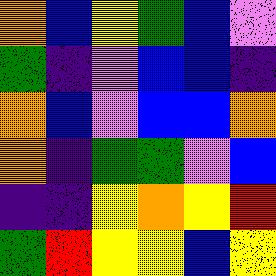[["orange", "blue", "yellow", "green", "blue", "violet"], ["green", "indigo", "violet", "blue", "blue", "indigo"], ["orange", "blue", "violet", "blue", "blue", "orange"], ["orange", "indigo", "green", "green", "violet", "blue"], ["indigo", "indigo", "yellow", "orange", "yellow", "red"], ["green", "red", "yellow", "yellow", "blue", "yellow"]]